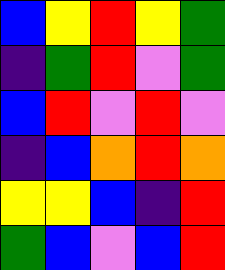[["blue", "yellow", "red", "yellow", "green"], ["indigo", "green", "red", "violet", "green"], ["blue", "red", "violet", "red", "violet"], ["indigo", "blue", "orange", "red", "orange"], ["yellow", "yellow", "blue", "indigo", "red"], ["green", "blue", "violet", "blue", "red"]]